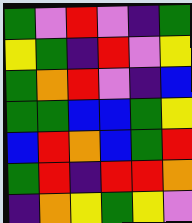[["green", "violet", "red", "violet", "indigo", "green"], ["yellow", "green", "indigo", "red", "violet", "yellow"], ["green", "orange", "red", "violet", "indigo", "blue"], ["green", "green", "blue", "blue", "green", "yellow"], ["blue", "red", "orange", "blue", "green", "red"], ["green", "red", "indigo", "red", "red", "orange"], ["indigo", "orange", "yellow", "green", "yellow", "violet"]]